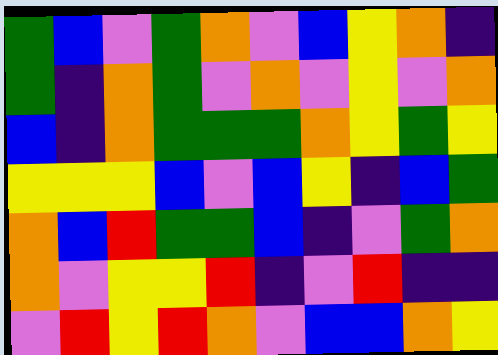[["green", "blue", "violet", "green", "orange", "violet", "blue", "yellow", "orange", "indigo"], ["green", "indigo", "orange", "green", "violet", "orange", "violet", "yellow", "violet", "orange"], ["blue", "indigo", "orange", "green", "green", "green", "orange", "yellow", "green", "yellow"], ["yellow", "yellow", "yellow", "blue", "violet", "blue", "yellow", "indigo", "blue", "green"], ["orange", "blue", "red", "green", "green", "blue", "indigo", "violet", "green", "orange"], ["orange", "violet", "yellow", "yellow", "red", "indigo", "violet", "red", "indigo", "indigo"], ["violet", "red", "yellow", "red", "orange", "violet", "blue", "blue", "orange", "yellow"]]